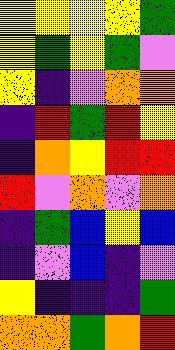[["yellow", "yellow", "yellow", "yellow", "green"], ["yellow", "green", "yellow", "green", "violet"], ["yellow", "indigo", "violet", "orange", "orange"], ["indigo", "red", "green", "red", "yellow"], ["indigo", "orange", "yellow", "red", "red"], ["red", "violet", "orange", "violet", "orange"], ["indigo", "green", "blue", "yellow", "blue"], ["indigo", "violet", "blue", "indigo", "violet"], ["yellow", "indigo", "indigo", "indigo", "green"], ["orange", "orange", "green", "orange", "red"]]